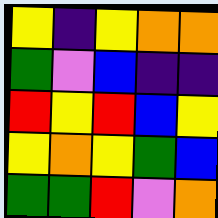[["yellow", "indigo", "yellow", "orange", "orange"], ["green", "violet", "blue", "indigo", "indigo"], ["red", "yellow", "red", "blue", "yellow"], ["yellow", "orange", "yellow", "green", "blue"], ["green", "green", "red", "violet", "orange"]]